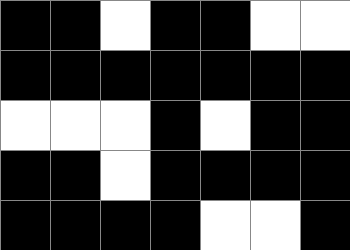[["black", "black", "white", "black", "black", "white", "white"], ["black", "black", "black", "black", "black", "black", "black"], ["white", "white", "white", "black", "white", "black", "black"], ["black", "black", "white", "black", "black", "black", "black"], ["black", "black", "black", "black", "white", "white", "black"]]